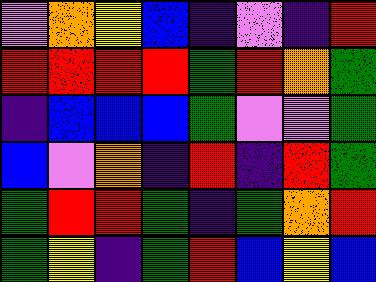[["violet", "orange", "yellow", "blue", "indigo", "violet", "indigo", "red"], ["red", "red", "red", "red", "green", "red", "orange", "green"], ["indigo", "blue", "blue", "blue", "green", "violet", "violet", "green"], ["blue", "violet", "orange", "indigo", "red", "indigo", "red", "green"], ["green", "red", "red", "green", "indigo", "green", "orange", "red"], ["green", "yellow", "indigo", "green", "red", "blue", "yellow", "blue"]]